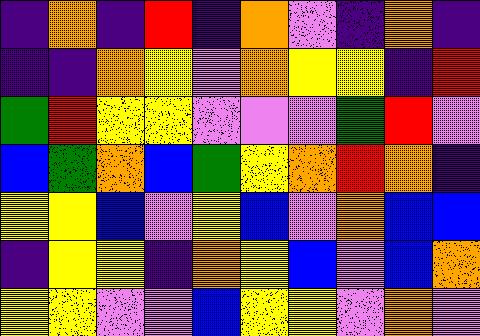[["indigo", "orange", "indigo", "red", "indigo", "orange", "violet", "indigo", "orange", "indigo"], ["indigo", "indigo", "orange", "yellow", "violet", "orange", "yellow", "yellow", "indigo", "red"], ["green", "red", "yellow", "yellow", "violet", "violet", "violet", "green", "red", "violet"], ["blue", "green", "orange", "blue", "green", "yellow", "orange", "red", "orange", "indigo"], ["yellow", "yellow", "blue", "violet", "yellow", "blue", "violet", "orange", "blue", "blue"], ["indigo", "yellow", "yellow", "indigo", "orange", "yellow", "blue", "violet", "blue", "orange"], ["yellow", "yellow", "violet", "violet", "blue", "yellow", "yellow", "violet", "orange", "violet"]]